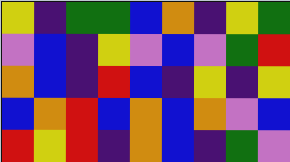[["yellow", "indigo", "green", "green", "blue", "orange", "indigo", "yellow", "green"], ["violet", "blue", "indigo", "yellow", "violet", "blue", "violet", "green", "red"], ["orange", "blue", "indigo", "red", "blue", "indigo", "yellow", "indigo", "yellow"], ["blue", "orange", "red", "blue", "orange", "blue", "orange", "violet", "blue"], ["red", "yellow", "red", "indigo", "orange", "blue", "indigo", "green", "violet"]]